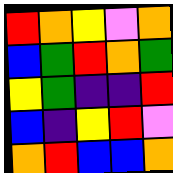[["red", "orange", "yellow", "violet", "orange"], ["blue", "green", "red", "orange", "green"], ["yellow", "green", "indigo", "indigo", "red"], ["blue", "indigo", "yellow", "red", "violet"], ["orange", "red", "blue", "blue", "orange"]]